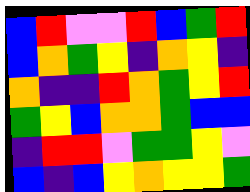[["blue", "red", "violet", "violet", "red", "blue", "green", "red"], ["blue", "orange", "green", "yellow", "indigo", "orange", "yellow", "indigo"], ["orange", "indigo", "indigo", "red", "orange", "green", "yellow", "red"], ["green", "yellow", "blue", "orange", "orange", "green", "blue", "blue"], ["indigo", "red", "red", "violet", "green", "green", "yellow", "violet"], ["blue", "indigo", "blue", "yellow", "orange", "yellow", "yellow", "green"]]